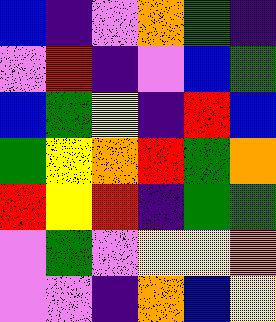[["blue", "indigo", "violet", "orange", "green", "indigo"], ["violet", "red", "indigo", "violet", "blue", "green"], ["blue", "green", "yellow", "indigo", "red", "blue"], ["green", "yellow", "orange", "red", "green", "orange"], ["red", "yellow", "red", "indigo", "green", "green"], ["violet", "green", "violet", "yellow", "yellow", "orange"], ["violet", "violet", "indigo", "orange", "blue", "yellow"]]